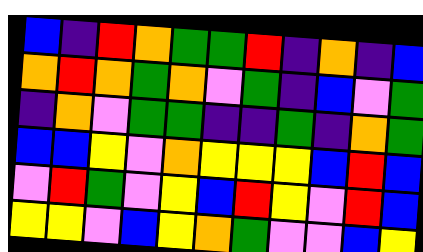[["blue", "indigo", "red", "orange", "green", "green", "red", "indigo", "orange", "indigo", "blue"], ["orange", "red", "orange", "green", "orange", "violet", "green", "indigo", "blue", "violet", "green"], ["indigo", "orange", "violet", "green", "green", "indigo", "indigo", "green", "indigo", "orange", "green"], ["blue", "blue", "yellow", "violet", "orange", "yellow", "yellow", "yellow", "blue", "red", "blue"], ["violet", "red", "green", "violet", "yellow", "blue", "red", "yellow", "violet", "red", "blue"], ["yellow", "yellow", "violet", "blue", "yellow", "orange", "green", "violet", "violet", "blue", "yellow"]]